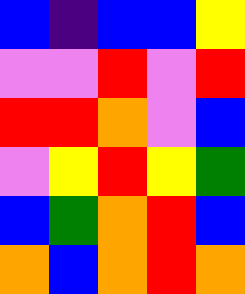[["blue", "indigo", "blue", "blue", "yellow"], ["violet", "violet", "red", "violet", "red"], ["red", "red", "orange", "violet", "blue"], ["violet", "yellow", "red", "yellow", "green"], ["blue", "green", "orange", "red", "blue"], ["orange", "blue", "orange", "red", "orange"]]